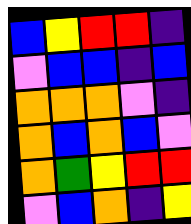[["blue", "yellow", "red", "red", "indigo"], ["violet", "blue", "blue", "indigo", "blue"], ["orange", "orange", "orange", "violet", "indigo"], ["orange", "blue", "orange", "blue", "violet"], ["orange", "green", "yellow", "red", "red"], ["violet", "blue", "orange", "indigo", "yellow"]]